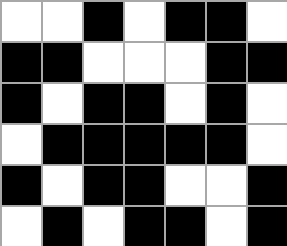[["white", "white", "black", "white", "black", "black", "white"], ["black", "black", "white", "white", "white", "black", "black"], ["black", "white", "black", "black", "white", "black", "white"], ["white", "black", "black", "black", "black", "black", "white"], ["black", "white", "black", "black", "white", "white", "black"], ["white", "black", "white", "black", "black", "white", "black"]]